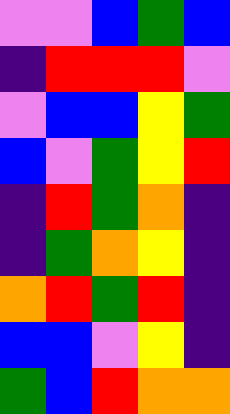[["violet", "violet", "blue", "green", "blue"], ["indigo", "red", "red", "red", "violet"], ["violet", "blue", "blue", "yellow", "green"], ["blue", "violet", "green", "yellow", "red"], ["indigo", "red", "green", "orange", "indigo"], ["indigo", "green", "orange", "yellow", "indigo"], ["orange", "red", "green", "red", "indigo"], ["blue", "blue", "violet", "yellow", "indigo"], ["green", "blue", "red", "orange", "orange"]]